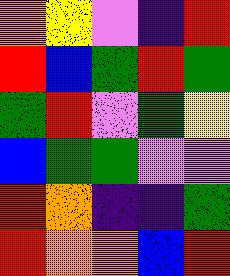[["orange", "yellow", "violet", "indigo", "red"], ["red", "blue", "green", "red", "green"], ["green", "red", "violet", "green", "yellow"], ["blue", "green", "green", "violet", "violet"], ["red", "orange", "indigo", "indigo", "green"], ["red", "orange", "orange", "blue", "red"]]